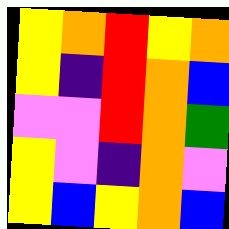[["yellow", "orange", "red", "yellow", "orange"], ["yellow", "indigo", "red", "orange", "blue"], ["violet", "violet", "red", "orange", "green"], ["yellow", "violet", "indigo", "orange", "violet"], ["yellow", "blue", "yellow", "orange", "blue"]]